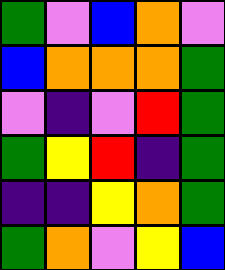[["green", "violet", "blue", "orange", "violet"], ["blue", "orange", "orange", "orange", "green"], ["violet", "indigo", "violet", "red", "green"], ["green", "yellow", "red", "indigo", "green"], ["indigo", "indigo", "yellow", "orange", "green"], ["green", "orange", "violet", "yellow", "blue"]]